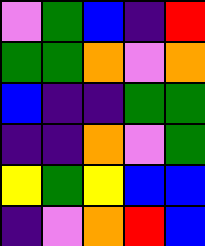[["violet", "green", "blue", "indigo", "red"], ["green", "green", "orange", "violet", "orange"], ["blue", "indigo", "indigo", "green", "green"], ["indigo", "indigo", "orange", "violet", "green"], ["yellow", "green", "yellow", "blue", "blue"], ["indigo", "violet", "orange", "red", "blue"]]